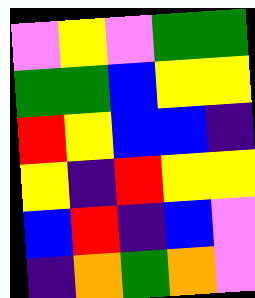[["violet", "yellow", "violet", "green", "green"], ["green", "green", "blue", "yellow", "yellow"], ["red", "yellow", "blue", "blue", "indigo"], ["yellow", "indigo", "red", "yellow", "yellow"], ["blue", "red", "indigo", "blue", "violet"], ["indigo", "orange", "green", "orange", "violet"]]